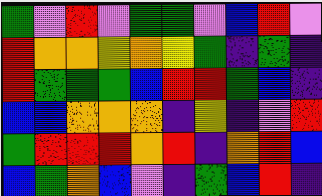[["green", "violet", "red", "violet", "green", "green", "violet", "blue", "red", "violet"], ["red", "orange", "orange", "yellow", "orange", "yellow", "green", "indigo", "green", "indigo"], ["red", "green", "green", "green", "blue", "red", "red", "green", "blue", "indigo"], ["blue", "blue", "orange", "orange", "orange", "indigo", "yellow", "indigo", "violet", "red"], ["green", "red", "red", "red", "orange", "red", "indigo", "orange", "red", "blue"], ["blue", "green", "orange", "blue", "violet", "indigo", "green", "blue", "red", "indigo"]]